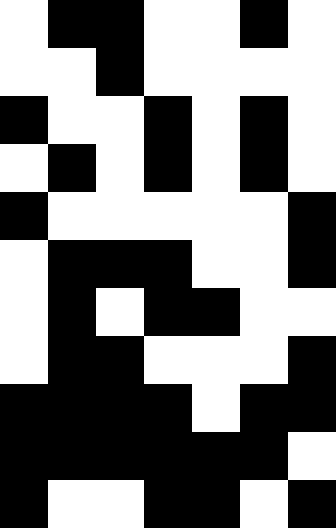[["white", "black", "black", "white", "white", "black", "white"], ["white", "white", "black", "white", "white", "white", "white"], ["black", "white", "white", "black", "white", "black", "white"], ["white", "black", "white", "black", "white", "black", "white"], ["black", "white", "white", "white", "white", "white", "black"], ["white", "black", "black", "black", "white", "white", "black"], ["white", "black", "white", "black", "black", "white", "white"], ["white", "black", "black", "white", "white", "white", "black"], ["black", "black", "black", "black", "white", "black", "black"], ["black", "black", "black", "black", "black", "black", "white"], ["black", "white", "white", "black", "black", "white", "black"]]